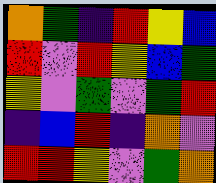[["orange", "green", "indigo", "red", "yellow", "blue"], ["red", "violet", "red", "yellow", "blue", "green"], ["yellow", "violet", "green", "violet", "green", "red"], ["indigo", "blue", "red", "indigo", "orange", "violet"], ["red", "red", "yellow", "violet", "green", "orange"]]